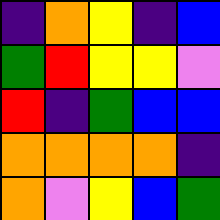[["indigo", "orange", "yellow", "indigo", "blue"], ["green", "red", "yellow", "yellow", "violet"], ["red", "indigo", "green", "blue", "blue"], ["orange", "orange", "orange", "orange", "indigo"], ["orange", "violet", "yellow", "blue", "green"]]